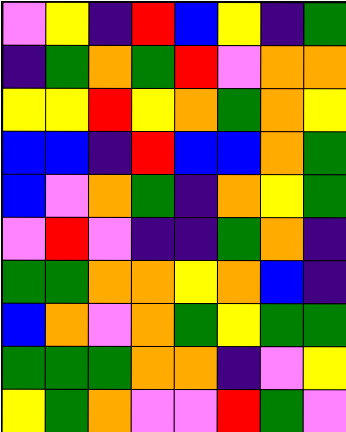[["violet", "yellow", "indigo", "red", "blue", "yellow", "indigo", "green"], ["indigo", "green", "orange", "green", "red", "violet", "orange", "orange"], ["yellow", "yellow", "red", "yellow", "orange", "green", "orange", "yellow"], ["blue", "blue", "indigo", "red", "blue", "blue", "orange", "green"], ["blue", "violet", "orange", "green", "indigo", "orange", "yellow", "green"], ["violet", "red", "violet", "indigo", "indigo", "green", "orange", "indigo"], ["green", "green", "orange", "orange", "yellow", "orange", "blue", "indigo"], ["blue", "orange", "violet", "orange", "green", "yellow", "green", "green"], ["green", "green", "green", "orange", "orange", "indigo", "violet", "yellow"], ["yellow", "green", "orange", "violet", "violet", "red", "green", "violet"]]